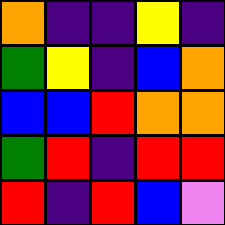[["orange", "indigo", "indigo", "yellow", "indigo"], ["green", "yellow", "indigo", "blue", "orange"], ["blue", "blue", "red", "orange", "orange"], ["green", "red", "indigo", "red", "red"], ["red", "indigo", "red", "blue", "violet"]]